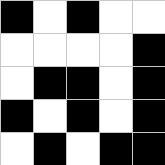[["black", "white", "black", "white", "white"], ["white", "white", "white", "white", "black"], ["white", "black", "black", "white", "black"], ["black", "white", "black", "white", "black"], ["white", "black", "white", "black", "black"]]